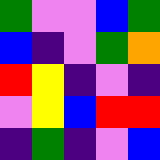[["green", "violet", "violet", "blue", "green"], ["blue", "indigo", "violet", "green", "orange"], ["red", "yellow", "indigo", "violet", "indigo"], ["violet", "yellow", "blue", "red", "red"], ["indigo", "green", "indigo", "violet", "blue"]]